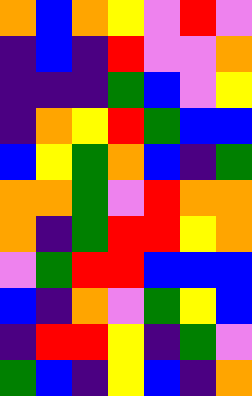[["orange", "blue", "orange", "yellow", "violet", "red", "violet"], ["indigo", "blue", "indigo", "red", "violet", "violet", "orange"], ["indigo", "indigo", "indigo", "green", "blue", "violet", "yellow"], ["indigo", "orange", "yellow", "red", "green", "blue", "blue"], ["blue", "yellow", "green", "orange", "blue", "indigo", "green"], ["orange", "orange", "green", "violet", "red", "orange", "orange"], ["orange", "indigo", "green", "red", "red", "yellow", "orange"], ["violet", "green", "red", "red", "blue", "blue", "blue"], ["blue", "indigo", "orange", "violet", "green", "yellow", "blue"], ["indigo", "red", "red", "yellow", "indigo", "green", "violet"], ["green", "blue", "indigo", "yellow", "blue", "indigo", "orange"]]